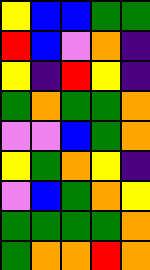[["yellow", "blue", "blue", "green", "green"], ["red", "blue", "violet", "orange", "indigo"], ["yellow", "indigo", "red", "yellow", "indigo"], ["green", "orange", "green", "green", "orange"], ["violet", "violet", "blue", "green", "orange"], ["yellow", "green", "orange", "yellow", "indigo"], ["violet", "blue", "green", "orange", "yellow"], ["green", "green", "green", "green", "orange"], ["green", "orange", "orange", "red", "orange"]]